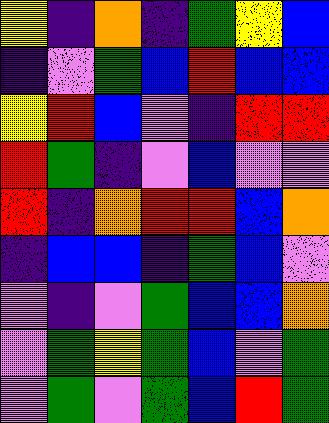[["yellow", "indigo", "orange", "indigo", "green", "yellow", "blue"], ["indigo", "violet", "green", "blue", "red", "blue", "blue"], ["yellow", "red", "blue", "violet", "indigo", "red", "red"], ["red", "green", "indigo", "violet", "blue", "violet", "violet"], ["red", "indigo", "orange", "red", "red", "blue", "orange"], ["indigo", "blue", "blue", "indigo", "green", "blue", "violet"], ["violet", "indigo", "violet", "green", "blue", "blue", "orange"], ["violet", "green", "yellow", "green", "blue", "violet", "green"], ["violet", "green", "violet", "green", "blue", "red", "green"]]